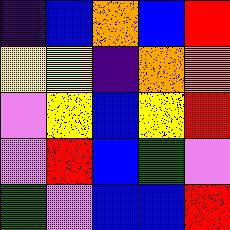[["indigo", "blue", "orange", "blue", "red"], ["yellow", "yellow", "indigo", "orange", "orange"], ["violet", "yellow", "blue", "yellow", "red"], ["violet", "red", "blue", "green", "violet"], ["green", "violet", "blue", "blue", "red"]]